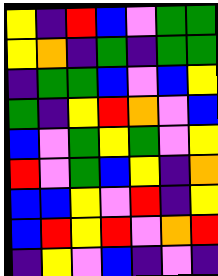[["yellow", "indigo", "red", "blue", "violet", "green", "green"], ["yellow", "orange", "indigo", "green", "indigo", "green", "green"], ["indigo", "green", "green", "blue", "violet", "blue", "yellow"], ["green", "indigo", "yellow", "red", "orange", "violet", "blue"], ["blue", "violet", "green", "yellow", "green", "violet", "yellow"], ["red", "violet", "green", "blue", "yellow", "indigo", "orange"], ["blue", "blue", "yellow", "violet", "red", "indigo", "yellow"], ["blue", "red", "yellow", "red", "violet", "orange", "red"], ["indigo", "yellow", "violet", "blue", "indigo", "violet", "indigo"]]